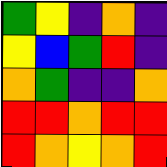[["green", "yellow", "indigo", "orange", "indigo"], ["yellow", "blue", "green", "red", "indigo"], ["orange", "green", "indigo", "indigo", "orange"], ["red", "red", "orange", "red", "red"], ["red", "orange", "yellow", "orange", "red"]]